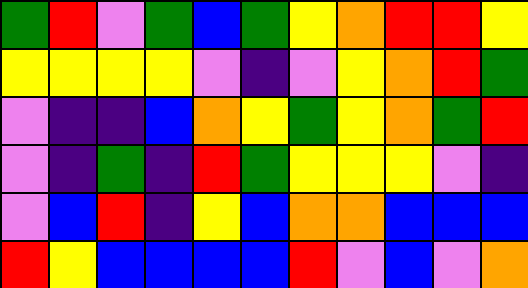[["green", "red", "violet", "green", "blue", "green", "yellow", "orange", "red", "red", "yellow"], ["yellow", "yellow", "yellow", "yellow", "violet", "indigo", "violet", "yellow", "orange", "red", "green"], ["violet", "indigo", "indigo", "blue", "orange", "yellow", "green", "yellow", "orange", "green", "red"], ["violet", "indigo", "green", "indigo", "red", "green", "yellow", "yellow", "yellow", "violet", "indigo"], ["violet", "blue", "red", "indigo", "yellow", "blue", "orange", "orange", "blue", "blue", "blue"], ["red", "yellow", "blue", "blue", "blue", "blue", "red", "violet", "blue", "violet", "orange"]]